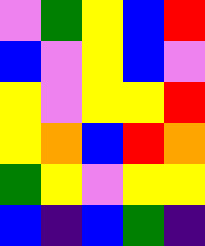[["violet", "green", "yellow", "blue", "red"], ["blue", "violet", "yellow", "blue", "violet"], ["yellow", "violet", "yellow", "yellow", "red"], ["yellow", "orange", "blue", "red", "orange"], ["green", "yellow", "violet", "yellow", "yellow"], ["blue", "indigo", "blue", "green", "indigo"]]